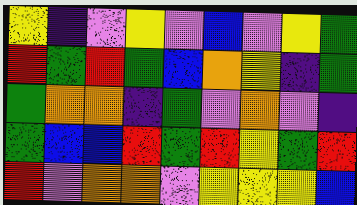[["yellow", "indigo", "violet", "yellow", "violet", "blue", "violet", "yellow", "green"], ["red", "green", "red", "green", "blue", "orange", "yellow", "indigo", "green"], ["green", "orange", "orange", "indigo", "green", "violet", "orange", "violet", "indigo"], ["green", "blue", "blue", "red", "green", "red", "yellow", "green", "red"], ["red", "violet", "orange", "orange", "violet", "yellow", "yellow", "yellow", "blue"]]